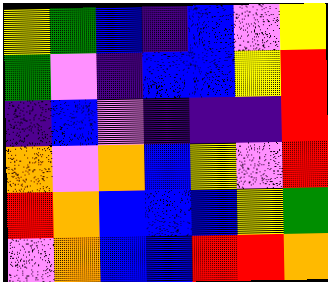[["yellow", "green", "blue", "indigo", "blue", "violet", "yellow"], ["green", "violet", "indigo", "blue", "blue", "yellow", "red"], ["indigo", "blue", "violet", "indigo", "indigo", "indigo", "red"], ["orange", "violet", "orange", "blue", "yellow", "violet", "red"], ["red", "orange", "blue", "blue", "blue", "yellow", "green"], ["violet", "orange", "blue", "blue", "red", "red", "orange"]]